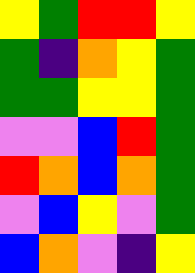[["yellow", "green", "red", "red", "yellow"], ["green", "indigo", "orange", "yellow", "green"], ["green", "green", "yellow", "yellow", "green"], ["violet", "violet", "blue", "red", "green"], ["red", "orange", "blue", "orange", "green"], ["violet", "blue", "yellow", "violet", "green"], ["blue", "orange", "violet", "indigo", "yellow"]]